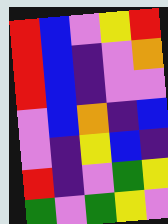[["red", "blue", "violet", "yellow", "red"], ["red", "blue", "indigo", "violet", "orange"], ["red", "blue", "indigo", "violet", "violet"], ["violet", "blue", "orange", "indigo", "blue"], ["violet", "indigo", "yellow", "blue", "indigo"], ["red", "indigo", "violet", "green", "yellow"], ["green", "violet", "green", "yellow", "violet"]]